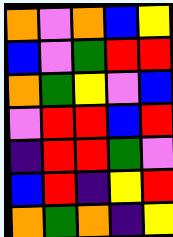[["orange", "violet", "orange", "blue", "yellow"], ["blue", "violet", "green", "red", "red"], ["orange", "green", "yellow", "violet", "blue"], ["violet", "red", "red", "blue", "red"], ["indigo", "red", "red", "green", "violet"], ["blue", "red", "indigo", "yellow", "red"], ["orange", "green", "orange", "indigo", "yellow"]]